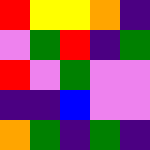[["red", "yellow", "yellow", "orange", "indigo"], ["violet", "green", "red", "indigo", "green"], ["red", "violet", "green", "violet", "violet"], ["indigo", "indigo", "blue", "violet", "violet"], ["orange", "green", "indigo", "green", "indigo"]]